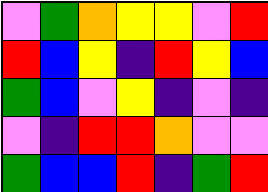[["violet", "green", "orange", "yellow", "yellow", "violet", "red"], ["red", "blue", "yellow", "indigo", "red", "yellow", "blue"], ["green", "blue", "violet", "yellow", "indigo", "violet", "indigo"], ["violet", "indigo", "red", "red", "orange", "violet", "violet"], ["green", "blue", "blue", "red", "indigo", "green", "red"]]